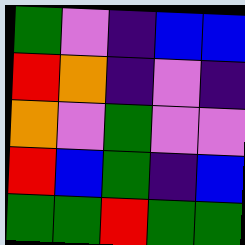[["green", "violet", "indigo", "blue", "blue"], ["red", "orange", "indigo", "violet", "indigo"], ["orange", "violet", "green", "violet", "violet"], ["red", "blue", "green", "indigo", "blue"], ["green", "green", "red", "green", "green"]]